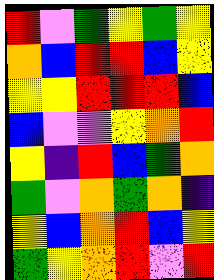[["red", "violet", "green", "yellow", "green", "yellow"], ["orange", "blue", "red", "red", "blue", "yellow"], ["yellow", "yellow", "red", "red", "red", "blue"], ["blue", "violet", "violet", "yellow", "orange", "red"], ["yellow", "indigo", "red", "blue", "green", "orange"], ["green", "violet", "orange", "green", "orange", "indigo"], ["yellow", "blue", "orange", "red", "blue", "yellow"], ["green", "yellow", "orange", "red", "violet", "red"]]